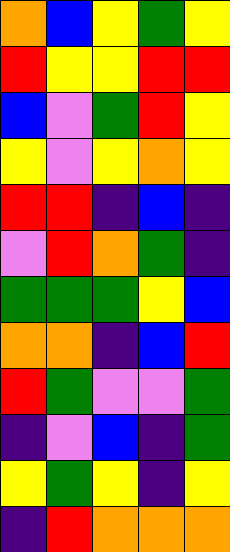[["orange", "blue", "yellow", "green", "yellow"], ["red", "yellow", "yellow", "red", "red"], ["blue", "violet", "green", "red", "yellow"], ["yellow", "violet", "yellow", "orange", "yellow"], ["red", "red", "indigo", "blue", "indigo"], ["violet", "red", "orange", "green", "indigo"], ["green", "green", "green", "yellow", "blue"], ["orange", "orange", "indigo", "blue", "red"], ["red", "green", "violet", "violet", "green"], ["indigo", "violet", "blue", "indigo", "green"], ["yellow", "green", "yellow", "indigo", "yellow"], ["indigo", "red", "orange", "orange", "orange"]]